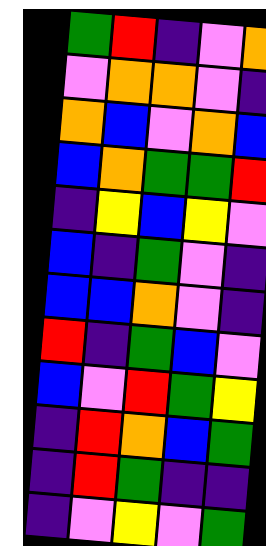[["green", "red", "indigo", "violet", "orange"], ["violet", "orange", "orange", "violet", "indigo"], ["orange", "blue", "violet", "orange", "blue"], ["blue", "orange", "green", "green", "red"], ["indigo", "yellow", "blue", "yellow", "violet"], ["blue", "indigo", "green", "violet", "indigo"], ["blue", "blue", "orange", "violet", "indigo"], ["red", "indigo", "green", "blue", "violet"], ["blue", "violet", "red", "green", "yellow"], ["indigo", "red", "orange", "blue", "green"], ["indigo", "red", "green", "indigo", "indigo"], ["indigo", "violet", "yellow", "violet", "green"]]